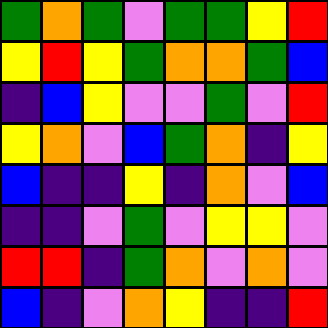[["green", "orange", "green", "violet", "green", "green", "yellow", "red"], ["yellow", "red", "yellow", "green", "orange", "orange", "green", "blue"], ["indigo", "blue", "yellow", "violet", "violet", "green", "violet", "red"], ["yellow", "orange", "violet", "blue", "green", "orange", "indigo", "yellow"], ["blue", "indigo", "indigo", "yellow", "indigo", "orange", "violet", "blue"], ["indigo", "indigo", "violet", "green", "violet", "yellow", "yellow", "violet"], ["red", "red", "indigo", "green", "orange", "violet", "orange", "violet"], ["blue", "indigo", "violet", "orange", "yellow", "indigo", "indigo", "red"]]